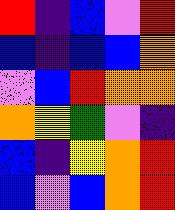[["red", "indigo", "blue", "violet", "red"], ["blue", "indigo", "blue", "blue", "orange"], ["violet", "blue", "red", "orange", "orange"], ["orange", "yellow", "green", "violet", "indigo"], ["blue", "indigo", "yellow", "orange", "red"], ["blue", "violet", "blue", "orange", "red"]]